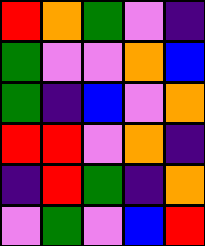[["red", "orange", "green", "violet", "indigo"], ["green", "violet", "violet", "orange", "blue"], ["green", "indigo", "blue", "violet", "orange"], ["red", "red", "violet", "orange", "indigo"], ["indigo", "red", "green", "indigo", "orange"], ["violet", "green", "violet", "blue", "red"]]